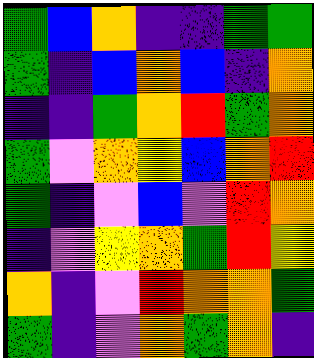[["green", "blue", "orange", "indigo", "indigo", "green", "green"], ["green", "indigo", "blue", "orange", "blue", "indigo", "orange"], ["indigo", "indigo", "green", "orange", "red", "green", "orange"], ["green", "violet", "orange", "yellow", "blue", "orange", "red"], ["green", "indigo", "violet", "blue", "violet", "red", "orange"], ["indigo", "violet", "yellow", "orange", "green", "red", "yellow"], ["orange", "indigo", "violet", "red", "orange", "orange", "green"], ["green", "indigo", "violet", "orange", "green", "orange", "indigo"]]